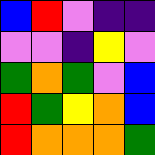[["blue", "red", "violet", "indigo", "indigo"], ["violet", "violet", "indigo", "yellow", "violet"], ["green", "orange", "green", "violet", "blue"], ["red", "green", "yellow", "orange", "blue"], ["red", "orange", "orange", "orange", "green"]]